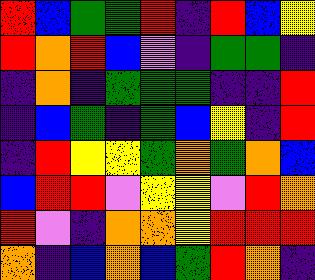[["red", "blue", "green", "green", "red", "indigo", "red", "blue", "yellow"], ["red", "orange", "red", "blue", "violet", "indigo", "green", "green", "indigo"], ["indigo", "orange", "indigo", "green", "green", "green", "indigo", "indigo", "red"], ["indigo", "blue", "green", "indigo", "green", "blue", "yellow", "indigo", "red"], ["indigo", "red", "yellow", "yellow", "green", "orange", "green", "orange", "blue"], ["blue", "red", "red", "violet", "yellow", "yellow", "violet", "red", "orange"], ["red", "violet", "indigo", "orange", "orange", "yellow", "red", "red", "red"], ["orange", "indigo", "blue", "orange", "blue", "green", "red", "orange", "indigo"]]